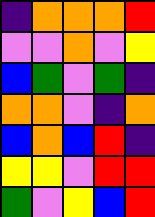[["indigo", "orange", "orange", "orange", "red"], ["violet", "violet", "orange", "violet", "yellow"], ["blue", "green", "violet", "green", "indigo"], ["orange", "orange", "violet", "indigo", "orange"], ["blue", "orange", "blue", "red", "indigo"], ["yellow", "yellow", "violet", "red", "red"], ["green", "violet", "yellow", "blue", "red"]]